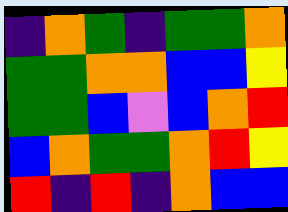[["indigo", "orange", "green", "indigo", "green", "green", "orange"], ["green", "green", "orange", "orange", "blue", "blue", "yellow"], ["green", "green", "blue", "violet", "blue", "orange", "red"], ["blue", "orange", "green", "green", "orange", "red", "yellow"], ["red", "indigo", "red", "indigo", "orange", "blue", "blue"]]